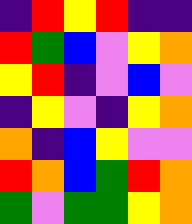[["indigo", "red", "yellow", "red", "indigo", "indigo"], ["red", "green", "blue", "violet", "yellow", "orange"], ["yellow", "red", "indigo", "violet", "blue", "violet"], ["indigo", "yellow", "violet", "indigo", "yellow", "orange"], ["orange", "indigo", "blue", "yellow", "violet", "violet"], ["red", "orange", "blue", "green", "red", "orange"], ["green", "violet", "green", "green", "yellow", "orange"]]